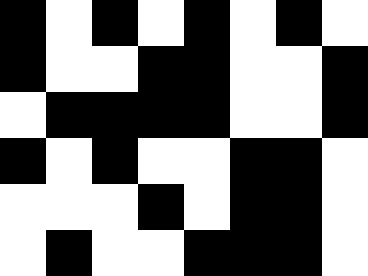[["black", "white", "black", "white", "black", "white", "black", "white"], ["black", "white", "white", "black", "black", "white", "white", "black"], ["white", "black", "black", "black", "black", "white", "white", "black"], ["black", "white", "black", "white", "white", "black", "black", "white"], ["white", "white", "white", "black", "white", "black", "black", "white"], ["white", "black", "white", "white", "black", "black", "black", "white"]]